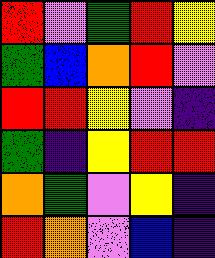[["red", "violet", "green", "red", "yellow"], ["green", "blue", "orange", "red", "violet"], ["red", "red", "yellow", "violet", "indigo"], ["green", "indigo", "yellow", "red", "red"], ["orange", "green", "violet", "yellow", "indigo"], ["red", "orange", "violet", "blue", "indigo"]]